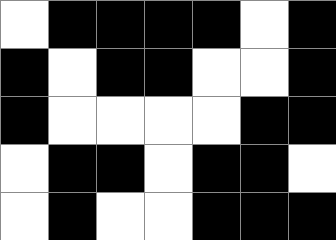[["white", "black", "black", "black", "black", "white", "black"], ["black", "white", "black", "black", "white", "white", "black"], ["black", "white", "white", "white", "white", "black", "black"], ["white", "black", "black", "white", "black", "black", "white"], ["white", "black", "white", "white", "black", "black", "black"]]